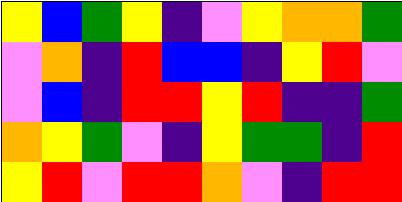[["yellow", "blue", "green", "yellow", "indigo", "violet", "yellow", "orange", "orange", "green"], ["violet", "orange", "indigo", "red", "blue", "blue", "indigo", "yellow", "red", "violet"], ["violet", "blue", "indigo", "red", "red", "yellow", "red", "indigo", "indigo", "green"], ["orange", "yellow", "green", "violet", "indigo", "yellow", "green", "green", "indigo", "red"], ["yellow", "red", "violet", "red", "red", "orange", "violet", "indigo", "red", "red"]]